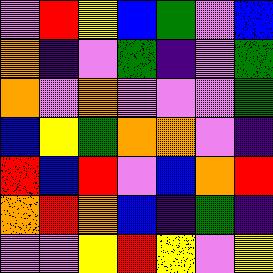[["violet", "red", "yellow", "blue", "green", "violet", "blue"], ["orange", "indigo", "violet", "green", "indigo", "violet", "green"], ["orange", "violet", "orange", "violet", "violet", "violet", "green"], ["blue", "yellow", "green", "orange", "orange", "violet", "indigo"], ["red", "blue", "red", "violet", "blue", "orange", "red"], ["orange", "red", "orange", "blue", "indigo", "green", "indigo"], ["violet", "violet", "yellow", "red", "yellow", "violet", "yellow"]]